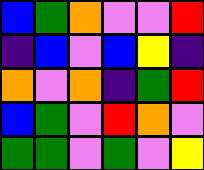[["blue", "green", "orange", "violet", "violet", "red"], ["indigo", "blue", "violet", "blue", "yellow", "indigo"], ["orange", "violet", "orange", "indigo", "green", "red"], ["blue", "green", "violet", "red", "orange", "violet"], ["green", "green", "violet", "green", "violet", "yellow"]]